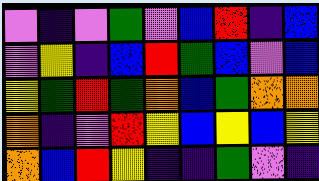[["violet", "indigo", "violet", "green", "violet", "blue", "red", "indigo", "blue"], ["violet", "yellow", "indigo", "blue", "red", "green", "blue", "violet", "blue"], ["yellow", "green", "red", "green", "orange", "blue", "green", "orange", "orange"], ["orange", "indigo", "violet", "red", "yellow", "blue", "yellow", "blue", "yellow"], ["orange", "blue", "red", "yellow", "indigo", "indigo", "green", "violet", "indigo"]]